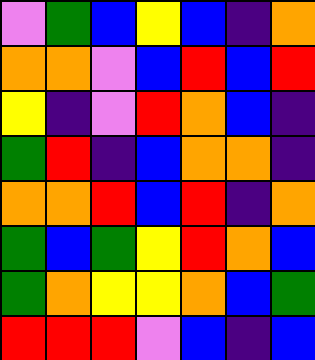[["violet", "green", "blue", "yellow", "blue", "indigo", "orange"], ["orange", "orange", "violet", "blue", "red", "blue", "red"], ["yellow", "indigo", "violet", "red", "orange", "blue", "indigo"], ["green", "red", "indigo", "blue", "orange", "orange", "indigo"], ["orange", "orange", "red", "blue", "red", "indigo", "orange"], ["green", "blue", "green", "yellow", "red", "orange", "blue"], ["green", "orange", "yellow", "yellow", "orange", "blue", "green"], ["red", "red", "red", "violet", "blue", "indigo", "blue"]]